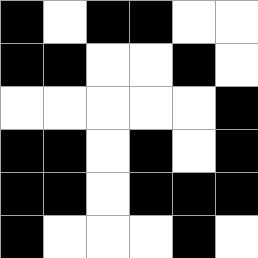[["black", "white", "black", "black", "white", "white"], ["black", "black", "white", "white", "black", "white"], ["white", "white", "white", "white", "white", "black"], ["black", "black", "white", "black", "white", "black"], ["black", "black", "white", "black", "black", "black"], ["black", "white", "white", "white", "black", "white"]]